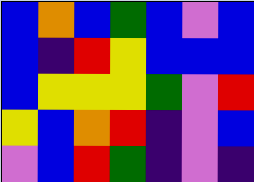[["blue", "orange", "blue", "green", "blue", "violet", "blue"], ["blue", "indigo", "red", "yellow", "blue", "blue", "blue"], ["blue", "yellow", "yellow", "yellow", "green", "violet", "red"], ["yellow", "blue", "orange", "red", "indigo", "violet", "blue"], ["violet", "blue", "red", "green", "indigo", "violet", "indigo"]]